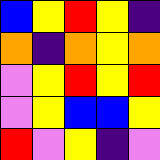[["blue", "yellow", "red", "yellow", "indigo"], ["orange", "indigo", "orange", "yellow", "orange"], ["violet", "yellow", "red", "yellow", "red"], ["violet", "yellow", "blue", "blue", "yellow"], ["red", "violet", "yellow", "indigo", "violet"]]